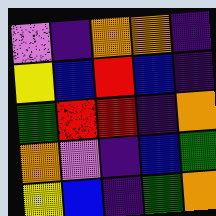[["violet", "indigo", "orange", "orange", "indigo"], ["yellow", "blue", "red", "blue", "indigo"], ["green", "red", "red", "indigo", "orange"], ["orange", "violet", "indigo", "blue", "green"], ["yellow", "blue", "indigo", "green", "orange"]]